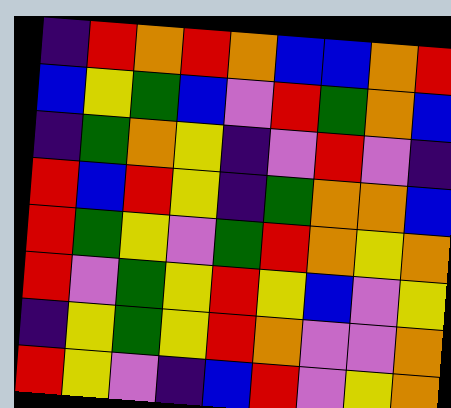[["indigo", "red", "orange", "red", "orange", "blue", "blue", "orange", "red"], ["blue", "yellow", "green", "blue", "violet", "red", "green", "orange", "blue"], ["indigo", "green", "orange", "yellow", "indigo", "violet", "red", "violet", "indigo"], ["red", "blue", "red", "yellow", "indigo", "green", "orange", "orange", "blue"], ["red", "green", "yellow", "violet", "green", "red", "orange", "yellow", "orange"], ["red", "violet", "green", "yellow", "red", "yellow", "blue", "violet", "yellow"], ["indigo", "yellow", "green", "yellow", "red", "orange", "violet", "violet", "orange"], ["red", "yellow", "violet", "indigo", "blue", "red", "violet", "yellow", "orange"]]